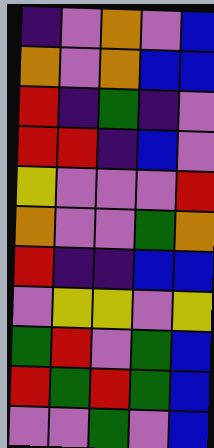[["indigo", "violet", "orange", "violet", "blue"], ["orange", "violet", "orange", "blue", "blue"], ["red", "indigo", "green", "indigo", "violet"], ["red", "red", "indigo", "blue", "violet"], ["yellow", "violet", "violet", "violet", "red"], ["orange", "violet", "violet", "green", "orange"], ["red", "indigo", "indigo", "blue", "blue"], ["violet", "yellow", "yellow", "violet", "yellow"], ["green", "red", "violet", "green", "blue"], ["red", "green", "red", "green", "blue"], ["violet", "violet", "green", "violet", "blue"]]